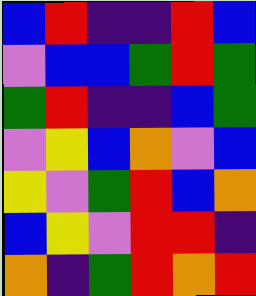[["blue", "red", "indigo", "indigo", "red", "blue"], ["violet", "blue", "blue", "green", "red", "green"], ["green", "red", "indigo", "indigo", "blue", "green"], ["violet", "yellow", "blue", "orange", "violet", "blue"], ["yellow", "violet", "green", "red", "blue", "orange"], ["blue", "yellow", "violet", "red", "red", "indigo"], ["orange", "indigo", "green", "red", "orange", "red"]]